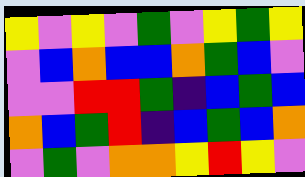[["yellow", "violet", "yellow", "violet", "green", "violet", "yellow", "green", "yellow"], ["violet", "blue", "orange", "blue", "blue", "orange", "green", "blue", "violet"], ["violet", "violet", "red", "red", "green", "indigo", "blue", "green", "blue"], ["orange", "blue", "green", "red", "indigo", "blue", "green", "blue", "orange"], ["violet", "green", "violet", "orange", "orange", "yellow", "red", "yellow", "violet"]]